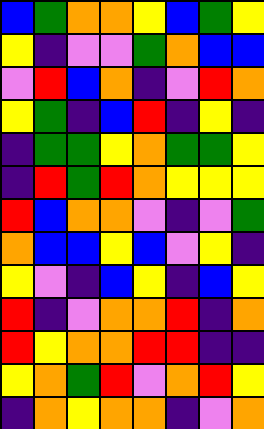[["blue", "green", "orange", "orange", "yellow", "blue", "green", "yellow"], ["yellow", "indigo", "violet", "violet", "green", "orange", "blue", "blue"], ["violet", "red", "blue", "orange", "indigo", "violet", "red", "orange"], ["yellow", "green", "indigo", "blue", "red", "indigo", "yellow", "indigo"], ["indigo", "green", "green", "yellow", "orange", "green", "green", "yellow"], ["indigo", "red", "green", "red", "orange", "yellow", "yellow", "yellow"], ["red", "blue", "orange", "orange", "violet", "indigo", "violet", "green"], ["orange", "blue", "blue", "yellow", "blue", "violet", "yellow", "indigo"], ["yellow", "violet", "indigo", "blue", "yellow", "indigo", "blue", "yellow"], ["red", "indigo", "violet", "orange", "orange", "red", "indigo", "orange"], ["red", "yellow", "orange", "orange", "red", "red", "indigo", "indigo"], ["yellow", "orange", "green", "red", "violet", "orange", "red", "yellow"], ["indigo", "orange", "yellow", "orange", "orange", "indigo", "violet", "orange"]]